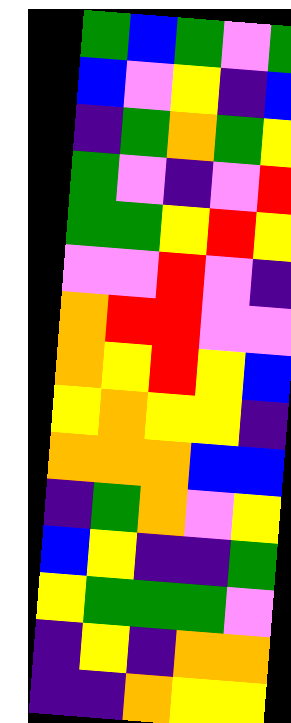[["green", "blue", "green", "violet", "green"], ["blue", "violet", "yellow", "indigo", "blue"], ["indigo", "green", "orange", "green", "yellow"], ["green", "violet", "indigo", "violet", "red"], ["green", "green", "yellow", "red", "yellow"], ["violet", "violet", "red", "violet", "indigo"], ["orange", "red", "red", "violet", "violet"], ["orange", "yellow", "red", "yellow", "blue"], ["yellow", "orange", "yellow", "yellow", "indigo"], ["orange", "orange", "orange", "blue", "blue"], ["indigo", "green", "orange", "violet", "yellow"], ["blue", "yellow", "indigo", "indigo", "green"], ["yellow", "green", "green", "green", "violet"], ["indigo", "yellow", "indigo", "orange", "orange"], ["indigo", "indigo", "orange", "yellow", "yellow"]]